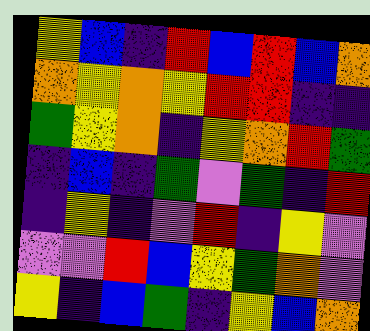[["yellow", "blue", "indigo", "red", "blue", "red", "blue", "orange"], ["orange", "yellow", "orange", "yellow", "red", "red", "indigo", "indigo"], ["green", "yellow", "orange", "indigo", "yellow", "orange", "red", "green"], ["indigo", "blue", "indigo", "green", "violet", "green", "indigo", "red"], ["indigo", "yellow", "indigo", "violet", "red", "indigo", "yellow", "violet"], ["violet", "violet", "red", "blue", "yellow", "green", "orange", "violet"], ["yellow", "indigo", "blue", "green", "indigo", "yellow", "blue", "orange"]]